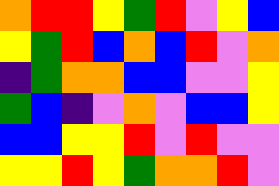[["orange", "red", "red", "yellow", "green", "red", "violet", "yellow", "blue"], ["yellow", "green", "red", "blue", "orange", "blue", "red", "violet", "orange"], ["indigo", "green", "orange", "orange", "blue", "blue", "violet", "violet", "yellow"], ["green", "blue", "indigo", "violet", "orange", "violet", "blue", "blue", "yellow"], ["blue", "blue", "yellow", "yellow", "red", "violet", "red", "violet", "violet"], ["yellow", "yellow", "red", "yellow", "green", "orange", "orange", "red", "violet"]]